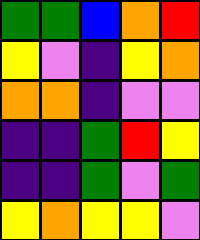[["green", "green", "blue", "orange", "red"], ["yellow", "violet", "indigo", "yellow", "orange"], ["orange", "orange", "indigo", "violet", "violet"], ["indigo", "indigo", "green", "red", "yellow"], ["indigo", "indigo", "green", "violet", "green"], ["yellow", "orange", "yellow", "yellow", "violet"]]